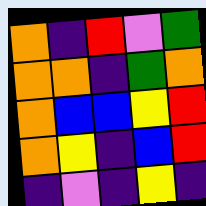[["orange", "indigo", "red", "violet", "green"], ["orange", "orange", "indigo", "green", "orange"], ["orange", "blue", "blue", "yellow", "red"], ["orange", "yellow", "indigo", "blue", "red"], ["indigo", "violet", "indigo", "yellow", "indigo"]]